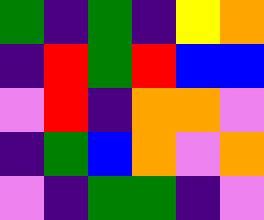[["green", "indigo", "green", "indigo", "yellow", "orange"], ["indigo", "red", "green", "red", "blue", "blue"], ["violet", "red", "indigo", "orange", "orange", "violet"], ["indigo", "green", "blue", "orange", "violet", "orange"], ["violet", "indigo", "green", "green", "indigo", "violet"]]